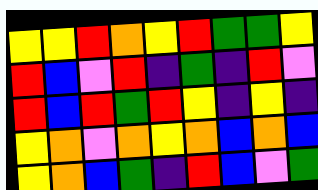[["yellow", "yellow", "red", "orange", "yellow", "red", "green", "green", "yellow"], ["red", "blue", "violet", "red", "indigo", "green", "indigo", "red", "violet"], ["red", "blue", "red", "green", "red", "yellow", "indigo", "yellow", "indigo"], ["yellow", "orange", "violet", "orange", "yellow", "orange", "blue", "orange", "blue"], ["yellow", "orange", "blue", "green", "indigo", "red", "blue", "violet", "green"]]